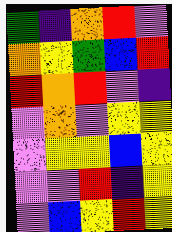[["green", "indigo", "orange", "red", "violet"], ["orange", "yellow", "green", "blue", "red"], ["red", "orange", "red", "violet", "indigo"], ["violet", "orange", "violet", "yellow", "yellow"], ["violet", "yellow", "yellow", "blue", "yellow"], ["violet", "violet", "red", "indigo", "yellow"], ["violet", "blue", "yellow", "red", "yellow"]]